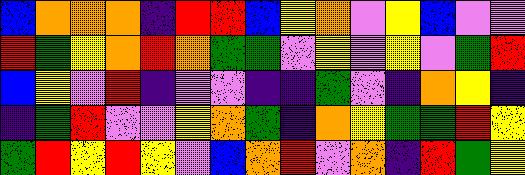[["blue", "orange", "orange", "orange", "indigo", "red", "red", "blue", "yellow", "orange", "violet", "yellow", "blue", "violet", "violet"], ["red", "green", "yellow", "orange", "red", "orange", "green", "green", "violet", "yellow", "violet", "yellow", "violet", "green", "red"], ["blue", "yellow", "violet", "red", "indigo", "violet", "violet", "indigo", "indigo", "green", "violet", "indigo", "orange", "yellow", "indigo"], ["indigo", "green", "red", "violet", "violet", "yellow", "orange", "green", "indigo", "orange", "yellow", "green", "green", "red", "yellow"], ["green", "red", "yellow", "red", "yellow", "violet", "blue", "orange", "red", "violet", "orange", "indigo", "red", "green", "yellow"]]